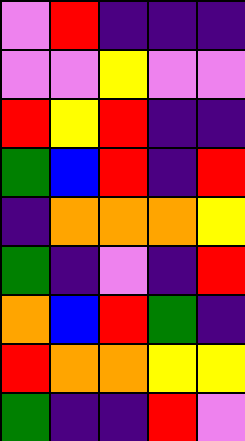[["violet", "red", "indigo", "indigo", "indigo"], ["violet", "violet", "yellow", "violet", "violet"], ["red", "yellow", "red", "indigo", "indigo"], ["green", "blue", "red", "indigo", "red"], ["indigo", "orange", "orange", "orange", "yellow"], ["green", "indigo", "violet", "indigo", "red"], ["orange", "blue", "red", "green", "indigo"], ["red", "orange", "orange", "yellow", "yellow"], ["green", "indigo", "indigo", "red", "violet"]]